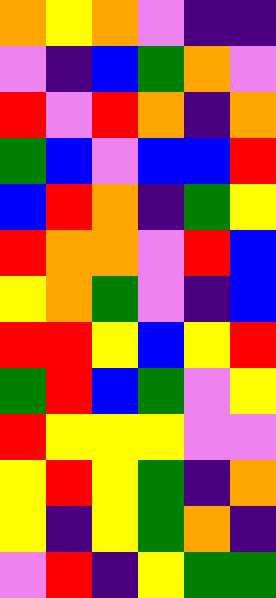[["orange", "yellow", "orange", "violet", "indigo", "indigo"], ["violet", "indigo", "blue", "green", "orange", "violet"], ["red", "violet", "red", "orange", "indigo", "orange"], ["green", "blue", "violet", "blue", "blue", "red"], ["blue", "red", "orange", "indigo", "green", "yellow"], ["red", "orange", "orange", "violet", "red", "blue"], ["yellow", "orange", "green", "violet", "indigo", "blue"], ["red", "red", "yellow", "blue", "yellow", "red"], ["green", "red", "blue", "green", "violet", "yellow"], ["red", "yellow", "yellow", "yellow", "violet", "violet"], ["yellow", "red", "yellow", "green", "indigo", "orange"], ["yellow", "indigo", "yellow", "green", "orange", "indigo"], ["violet", "red", "indigo", "yellow", "green", "green"]]